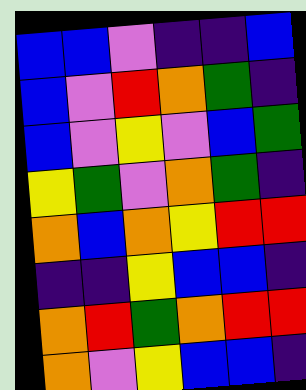[["blue", "blue", "violet", "indigo", "indigo", "blue"], ["blue", "violet", "red", "orange", "green", "indigo"], ["blue", "violet", "yellow", "violet", "blue", "green"], ["yellow", "green", "violet", "orange", "green", "indigo"], ["orange", "blue", "orange", "yellow", "red", "red"], ["indigo", "indigo", "yellow", "blue", "blue", "indigo"], ["orange", "red", "green", "orange", "red", "red"], ["orange", "violet", "yellow", "blue", "blue", "indigo"]]